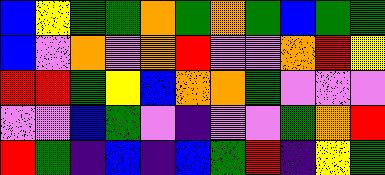[["blue", "yellow", "green", "green", "orange", "green", "orange", "green", "blue", "green", "green"], ["blue", "violet", "orange", "violet", "orange", "red", "violet", "violet", "orange", "red", "yellow"], ["red", "red", "green", "yellow", "blue", "orange", "orange", "green", "violet", "violet", "violet"], ["violet", "violet", "blue", "green", "violet", "indigo", "violet", "violet", "green", "orange", "red"], ["red", "green", "indigo", "blue", "indigo", "blue", "green", "red", "indigo", "yellow", "green"]]